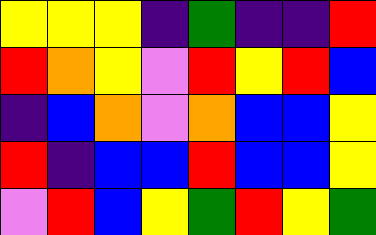[["yellow", "yellow", "yellow", "indigo", "green", "indigo", "indigo", "red"], ["red", "orange", "yellow", "violet", "red", "yellow", "red", "blue"], ["indigo", "blue", "orange", "violet", "orange", "blue", "blue", "yellow"], ["red", "indigo", "blue", "blue", "red", "blue", "blue", "yellow"], ["violet", "red", "blue", "yellow", "green", "red", "yellow", "green"]]